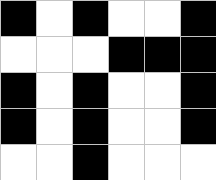[["black", "white", "black", "white", "white", "black"], ["white", "white", "white", "black", "black", "black"], ["black", "white", "black", "white", "white", "black"], ["black", "white", "black", "white", "white", "black"], ["white", "white", "black", "white", "white", "white"]]